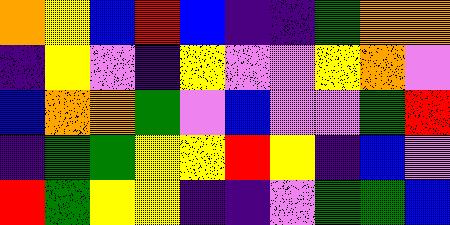[["orange", "yellow", "blue", "red", "blue", "indigo", "indigo", "green", "orange", "orange"], ["indigo", "yellow", "violet", "indigo", "yellow", "violet", "violet", "yellow", "orange", "violet"], ["blue", "orange", "orange", "green", "violet", "blue", "violet", "violet", "green", "red"], ["indigo", "green", "green", "yellow", "yellow", "red", "yellow", "indigo", "blue", "violet"], ["red", "green", "yellow", "yellow", "indigo", "indigo", "violet", "green", "green", "blue"]]